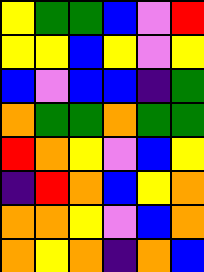[["yellow", "green", "green", "blue", "violet", "red"], ["yellow", "yellow", "blue", "yellow", "violet", "yellow"], ["blue", "violet", "blue", "blue", "indigo", "green"], ["orange", "green", "green", "orange", "green", "green"], ["red", "orange", "yellow", "violet", "blue", "yellow"], ["indigo", "red", "orange", "blue", "yellow", "orange"], ["orange", "orange", "yellow", "violet", "blue", "orange"], ["orange", "yellow", "orange", "indigo", "orange", "blue"]]